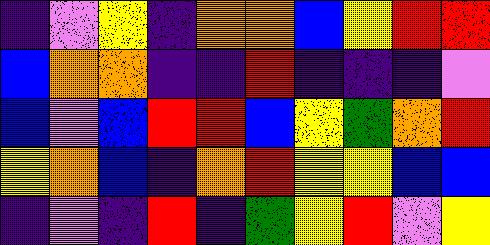[["indigo", "violet", "yellow", "indigo", "orange", "orange", "blue", "yellow", "red", "red"], ["blue", "orange", "orange", "indigo", "indigo", "red", "indigo", "indigo", "indigo", "violet"], ["blue", "violet", "blue", "red", "red", "blue", "yellow", "green", "orange", "red"], ["yellow", "orange", "blue", "indigo", "orange", "red", "yellow", "yellow", "blue", "blue"], ["indigo", "violet", "indigo", "red", "indigo", "green", "yellow", "red", "violet", "yellow"]]